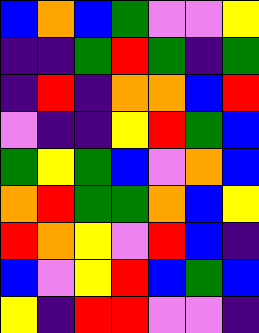[["blue", "orange", "blue", "green", "violet", "violet", "yellow"], ["indigo", "indigo", "green", "red", "green", "indigo", "green"], ["indigo", "red", "indigo", "orange", "orange", "blue", "red"], ["violet", "indigo", "indigo", "yellow", "red", "green", "blue"], ["green", "yellow", "green", "blue", "violet", "orange", "blue"], ["orange", "red", "green", "green", "orange", "blue", "yellow"], ["red", "orange", "yellow", "violet", "red", "blue", "indigo"], ["blue", "violet", "yellow", "red", "blue", "green", "blue"], ["yellow", "indigo", "red", "red", "violet", "violet", "indigo"]]